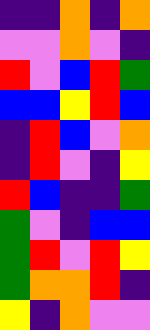[["indigo", "indigo", "orange", "indigo", "orange"], ["violet", "violet", "orange", "violet", "indigo"], ["red", "violet", "blue", "red", "green"], ["blue", "blue", "yellow", "red", "blue"], ["indigo", "red", "blue", "violet", "orange"], ["indigo", "red", "violet", "indigo", "yellow"], ["red", "blue", "indigo", "indigo", "green"], ["green", "violet", "indigo", "blue", "blue"], ["green", "red", "violet", "red", "yellow"], ["green", "orange", "orange", "red", "indigo"], ["yellow", "indigo", "orange", "violet", "violet"]]